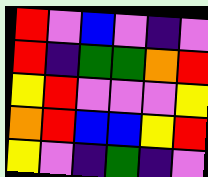[["red", "violet", "blue", "violet", "indigo", "violet"], ["red", "indigo", "green", "green", "orange", "red"], ["yellow", "red", "violet", "violet", "violet", "yellow"], ["orange", "red", "blue", "blue", "yellow", "red"], ["yellow", "violet", "indigo", "green", "indigo", "violet"]]